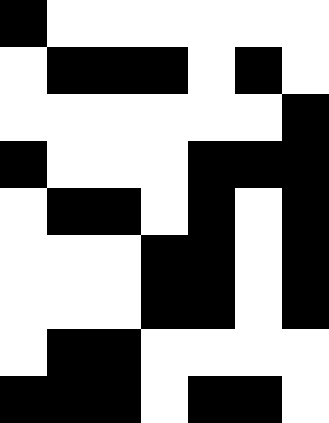[["black", "white", "white", "white", "white", "white", "white"], ["white", "black", "black", "black", "white", "black", "white"], ["white", "white", "white", "white", "white", "white", "black"], ["black", "white", "white", "white", "black", "black", "black"], ["white", "black", "black", "white", "black", "white", "black"], ["white", "white", "white", "black", "black", "white", "black"], ["white", "white", "white", "black", "black", "white", "black"], ["white", "black", "black", "white", "white", "white", "white"], ["black", "black", "black", "white", "black", "black", "white"]]